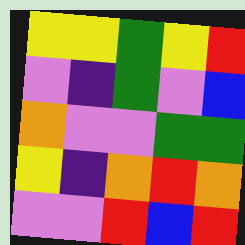[["yellow", "yellow", "green", "yellow", "red"], ["violet", "indigo", "green", "violet", "blue"], ["orange", "violet", "violet", "green", "green"], ["yellow", "indigo", "orange", "red", "orange"], ["violet", "violet", "red", "blue", "red"]]